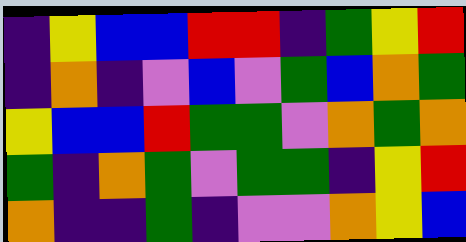[["indigo", "yellow", "blue", "blue", "red", "red", "indigo", "green", "yellow", "red"], ["indigo", "orange", "indigo", "violet", "blue", "violet", "green", "blue", "orange", "green"], ["yellow", "blue", "blue", "red", "green", "green", "violet", "orange", "green", "orange"], ["green", "indigo", "orange", "green", "violet", "green", "green", "indigo", "yellow", "red"], ["orange", "indigo", "indigo", "green", "indigo", "violet", "violet", "orange", "yellow", "blue"]]